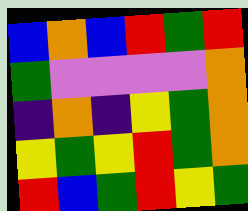[["blue", "orange", "blue", "red", "green", "red"], ["green", "violet", "violet", "violet", "violet", "orange"], ["indigo", "orange", "indigo", "yellow", "green", "orange"], ["yellow", "green", "yellow", "red", "green", "orange"], ["red", "blue", "green", "red", "yellow", "green"]]